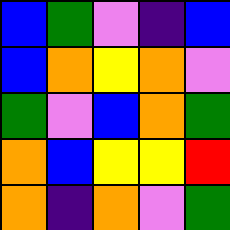[["blue", "green", "violet", "indigo", "blue"], ["blue", "orange", "yellow", "orange", "violet"], ["green", "violet", "blue", "orange", "green"], ["orange", "blue", "yellow", "yellow", "red"], ["orange", "indigo", "orange", "violet", "green"]]